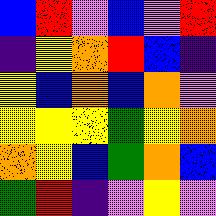[["blue", "red", "violet", "blue", "violet", "red"], ["indigo", "yellow", "orange", "red", "blue", "indigo"], ["yellow", "blue", "orange", "blue", "orange", "violet"], ["yellow", "yellow", "yellow", "green", "yellow", "orange"], ["orange", "yellow", "blue", "green", "orange", "blue"], ["green", "red", "indigo", "violet", "yellow", "violet"]]